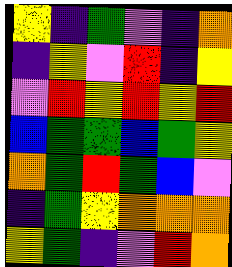[["yellow", "indigo", "green", "violet", "indigo", "orange"], ["indigo", "yellow", "violet", "red", "indigo", "yellow"], ["violet", "red", "yellow", "red", "yellow", "red"], ["blue", "green", "green", "blue", "green", "yellow"], ["orange", "green", "red", "green", "blue", "violet"], ["indigo", "green", "yellow", "orange", "orange", "orange"], ["yellow", "green", "indigo", "violet", "red", "orange"]]